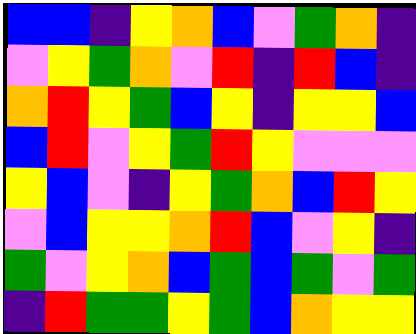[["blue", "blue", "indigo", "yellow", "orange", "blue", "violet", "green", "orange", "indigo"], ["violet", "yellow", "green", "orange", "violet", "red", "indigo", "red", "blue", "indigo"], ["orange", "red", "yellow", "green", "blue", "yellow", "indigo", "yellow", "yellow", "blue"], ["blue", "red", "violet", "yellow", "green", "red", "yellow", "violet", "violet", "violet"], ["yellow", "blue", "violet", "indigo", "yellow", "green", "orange", "blue", "red", "yellow"], ["violet", "blue", "yellow", "yellow", "orange", "red", "blue", "violet", "yellow", "indigo"], ["green", "violet", "yellow", "orange", "blue", "green", "blue", "green", "violet", "green"], ["indigo", "red", "green", "green", "yellow", "green", "blue", "orange", "yellow", "yellow"]]